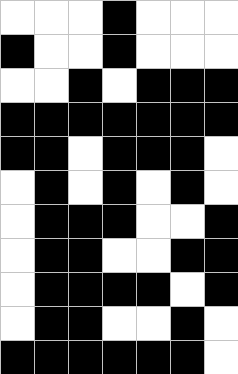[["white", "white", "white", "black", "white", "white", "white"], ["black", "white", "white", "black", "white", "white", "white"], ["white", "white", "black", "white", "black", "black", "black"], ["black", "black", "black", "black", "black", "black", "black"], ["black", "black", "white", "black", "black", "black", "white"], ["white", "black", "white", "black", "white", "black", "white"], ["white", "black", "black", "black", "white", "white", "black"], ["white", "black", "black", "white", "white", "black", "black"], ["white", "black", "black", "black", "black", "white", "black"], ["white", "black", "black", "white", "white", "black", "white"], ["black", "black", "black", "black", "black", "black", "white"]]